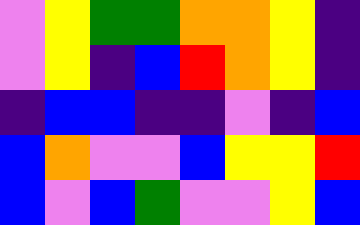[["violet", "yellow", "green", "green", "orange", "orange", "yellow", "indigo"], ["violet", "yellow", "indigo", "blue", "red", "orange", "yellow", "indigo"], ["indigo", "blue", "blue", "indigo", "indigo", "violet", "indigo", "blue"], ["blue", "orange", "violet", "violet", "blue", "yellow", "yellow", "red"], ["blue", "violet", "blue", "green", "violet", "violet", "yellow", "blue"]]